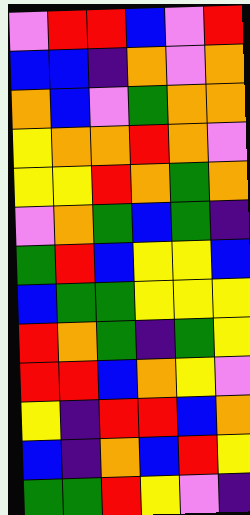[["violet", "red", "red", "blue", "violet", "red"], ["blue", "blue", "indigo", "orange", "violet", "orange"], ["orange", "blue", "violet", "green", "orange", "orange"], ["yellow", "orange", "orange", "red", "orange", "violet"], ["yellow", "yellow", "red", "orange", "green", "orange"], ["violet", "orange", "green", "blue", "green", "indigo"], ["green", "red", "blue", "yellow", "yellow", "blue"], ["blue", "green", "green", "yellow", "yellow", "yellow"], ["red", "orange", "green", "indigo", "green", "yellow"], ["red", "red", "blue", "orange", "yellow", "violet"], ["yellow", "indigo", "red", "red", "blue", "orange"], ["blue", "indigo", "orange", "blue", "red", "yellow"], ["green", "green", "red", "yellow", "violet", "indigo"]]